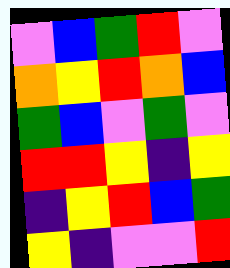[["violet", "blue", "green", "red", "violet"], ["orange", "yellow", "red", "orange", "blue"], ["green", "blue", "violet", "green", "violet"], ["red", "red", "yellow", "indigo", "yellow"], ["indigo", "yellow", "red", "blue", "green"], ["yellow", "indigo", "violet", "violet", "red"]]